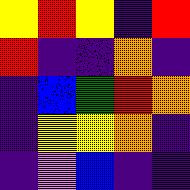[["yellow", "red", "yellow", "indigo", "red"], ["red", "indigo", "indigo", "orange", "indigo"], ["indigo", "blue", "green", "red", "orange"], ["indigo", "yellow", "yellow", "orange", "indigo"], ["indigo", "violet", "blue", "indigo", "indigo"]]